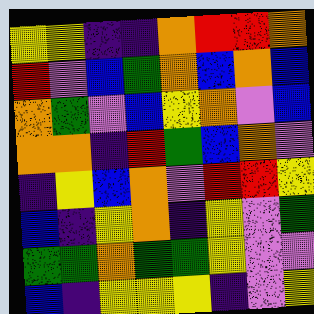[["yellow", "yellow", "indigo", "indigo", "orange", "red", "red", "orange"], ["red", "violet", "blue", "green", "orange", "blue", "orange", "blue"], ["orange", "green", "violet", "blue", "yellow", "orange", "violet", "blue"], ["orange", "orange", "indigo", "red", "green", "blue", "orange", "violet"], ["indigo", "yellow", "blue", "orange", "violet", "red", "red", "yellow"], ["blue", "indigo", "yellow", "orange", "indigo", "yellow", "violet", "green"], ["green", "green", "orange", "green", "green", "yellow", "violet", "violet"], ["blue", "indigo", "yellow", "yellow", "yellow", "indigo", "violet", "yellow"]]